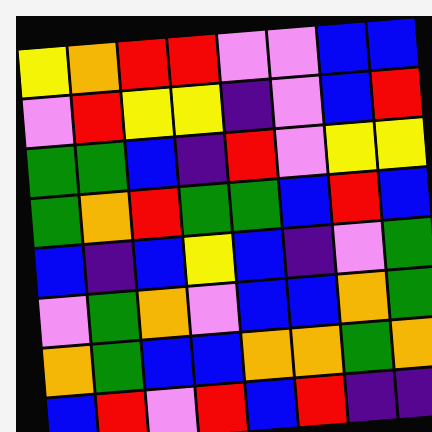[["yellow", "orange", "red", "red", "violet", "violet", "blue", "blue"], ["violet", "red", "yellow", "yellow", "indigo", "violet", "blue", "red"], ["green", "green", "blue", "indigo", "red", "violet", "yellow", "yellow"], ["green", "orange", "red", "green", "green", "blue", "red", "blue"], ["blue", "indigo", "blue", "yellow", "blue", "indigo", "violet", "green"], ["violet", "green", "orange", "violet", "blue", "blue", "orange", "green"], ["orange", "green", "blue", "blue", "orange", "orange", "green", "orange"], ["blue", "red", "violet", "red", "blue", "red", "indigo", "indigo"]]